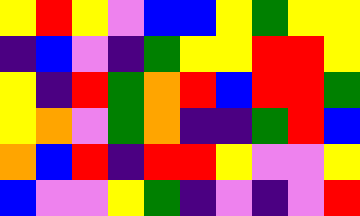[["yellow", "red", "yellow", "violet", "blue", "blue", "yellow", "green", "yellow", "yellow"], ["indigo", "blue", "violet", "indigo", "green", "yellow", "yellow", "red", "red", "yellow"], ["yellow", "indigo", "red", "green", "orange", "red", "blue", "red", "red", "green"], ["yellow", "orange", "violet", "green", "orange", "indigo", "indigo", "green", "red", "blue"], ["orange", "blue", "red", "indigo", "red", "red", "yellow", "violet", "violet", "yellow"], ["blue", "violet", "violet", "yellow", "green", "indigo", "violet", "indigo", "violet", "red"]]